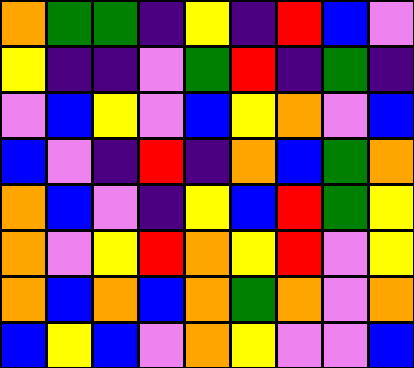[["orange", "green", "green", "indigo", "yellow", "indigo", "red", "blue", "violet"], ["yellow", "indigo", "indigo", "violet", "green", "red", "indigo", "green", "indigo"], ["violet", "blue", "yellow", "violet", "blue", "yellow", "orange", "violet", "blue"], ["blue", "violet", "indigo", "red", "indigo", "orange", "blue", "green", "orange"], ["orange", "blue", "violet", "indigo", "yellow", "blue", "red", "green", "yellow"], ["orange", "violet", "yellow", "red", "orange", "yellow", "red", "violet", "yellow"], ["orange", "blue", "orange", "blue", "orange", "green", "orange", "violet", "orange"], ["blue", "yellow", "blue", "violet", "orange", "yellow", "violet", "violet", "blue"]]